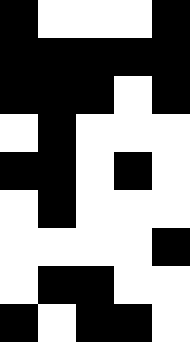[["black", "white", "white", "white", "black"], ["black", "black", "black", "black", "black"], ["black", "black", "black", "white", "black"], ["white", "black", "white", "white", "white"], ["black", "black", "white", "black", "white"], ["white", "black", "white", "white", "white"], ["white", "white", "white", "white", "black"], ["white", "black", "black", "white", "white"], ["black", "white", "black", "black", "white"]]